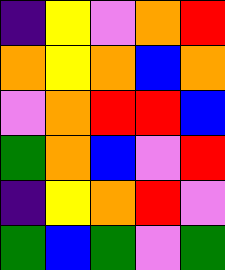[["indigo", "yellow", "violet", "orange", "red"], ["orange", "yellow", "orange", "blue", "orange"], ["violet", "orange", "red", "red", "blue"], ["green", "orange", "blue", "violet", "red"], ["indigo", "yellow", "orange", "red", "violet"], ["green", "blue", "green", "violet", "green"]]